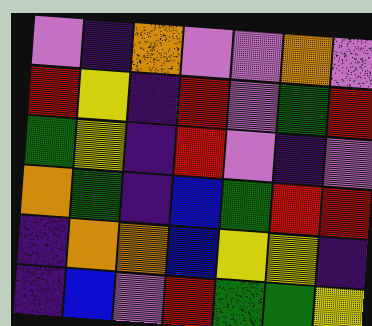[["violet", "indigo", "orange", "violet", "violet", "orange", "violet"], ["red", "yellow", "indigo", "red", "violet", "green", "red"], ["green", "yellow", "indigo", "red", "violet", "indigo", "violet"], ["orange", "green", "indigo", "blue", "green", "red", "red"], ["indigo", "orange", "orange", "blue", "yellow", "yellow", "indigo"], ["indigo", "blue", "violet", "red", "green", "green", "yellow"]]